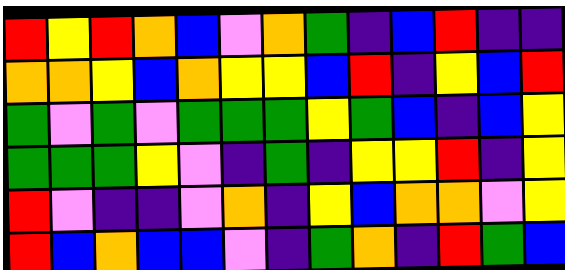[["red", "yellow", "red", "orange", "blue", "violet", "orange", "green", "indigo", "blue", "red", "indigo", "indigo"], ["orange", "orange", "yellow", "blue", "orange", "yellow", "yellow", "blue", "red", "indigo", "yellow", "blue", "red"], ["green", "violet", "green", "violet", "green", "green", "green", "yellow", "green", "blue", "indigo", "blue", "yellow"], ["green", "green", "green", "yellow", "violet", "indigo", "green", "indigo", "yellow", "yellow", "red", "indigo", "yellow"], ["red", "violet", "indigo", "indigo", "violet", "orange", "indigo", "yellow", "blue", "orange", "orange", "violet", "yellow"], ["red", "blue", "orange", "blue", "blue", "violet", "indigo", "green", "orange", "indigo", "red", "green", "blue"]]